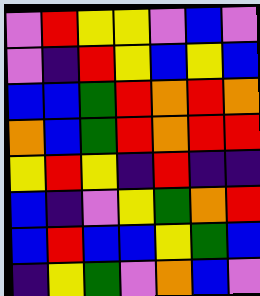[["violet", "red", "yellow", "yellow", "violet", "blue", "violet"], ["violet", "indigo", "red", "yellow", "blue", "yellow", "blue"], ["blue", "blue", "green", "red", "orange", "red", "orange"], ["orange", "blue", "green", "red", "orange", "red", "red"], ["yellow", "red", "yellow", "indigo", "red", "indigo", "indigo"], ["blue", "indigo", "violet", "yellow", "green", "orange", "red"], ["blue", "red", "blue", "blue", "yellow", "green", "blue"], ["indigo", "yellow", "green", "violet", "orange", "blue", "violet"]]